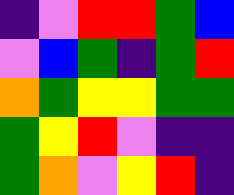[["indigo", "violet", "red", "red", "green", "blue"], ["violet", "blue", "green", "indigo", "green", "red"], ["orange", "green", "yellow", "yellow", "green", "green"], ["green", "yellow", "red", "violet", "indigo", "indigo"], ["green", "orange", "violet", "yellow", "red", "indigo"]]